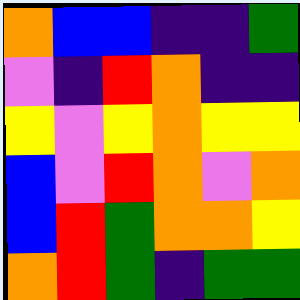[["orange", "blue", "blue", "indigo", "indigo", "green"], ["violet", "indigo", "red", "orange", "indigo", "indigo"], ["yellow", "violet", "yellow", "orange", "yellow", "yellow"], ["blue", "violet", "red", "orange", "violet", "orange"], ["blue", "red", "green", "orange", "orange", "yellow"], ["orange", "red", "green", "indigo", "green", "green"]]